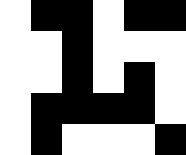[["white", "black", "black", "white", "black", "black"], ["white", "white", "black", "white", "white", "white"], ["white", "white", "black", "white", "black", "white"], ["white", "black", "black", "black", "black", "white"], ["white", "black", "white", "white", "white", "black"]]